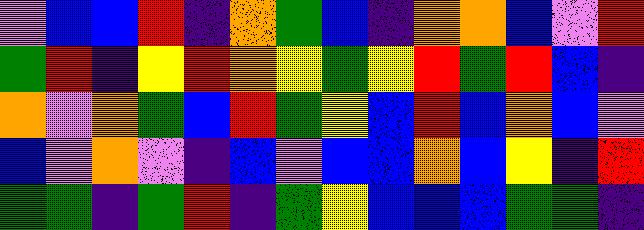[["violet", "blue", "blue", "red", "indigo", "orange", "green", "blue", "indigo", "orange", "orange", "blue", "violet", "red"], ["green", "red", "indigo", "yellow", "red", "orange", "yellow", "green", "yellow", "red", "green", "red", "blue", "indigo"], ["orange", "violet", "orange", "green", "blue", "red", "green", "yellow", "blue", "red", "blue", "orange", "blue", "violet"], ["blue", "violet", "orange", "violet", "indigo", "blue", "violet", "blue", "blue", "orange", "blue", "yellow", "indigo", "red"], ["green", "green", "indigo", "green", "red", "indigo", "green", "yellow", "blue", "blue", "blue", "green", "green", "indigo"]]